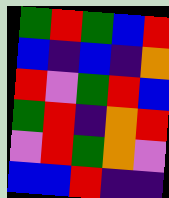[["green", "red", "green", "blue", "red"], ["blue", "indigo", "blue", "indigo", "orange"], ["red", "violet", "green", "red", "blue"], ["green", "red", "indigo", "orange", "red"], ["violet", "red", "green", "orange", "violet"], ["blue", "blue", "red", "indigo", "indigo"]]